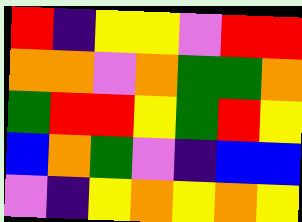[["red", "indigo", "yellow", "yellow", "violet", "red", "red"], ["orange", "orange", "violet", "orange", "green", "green", "orange"], ["green", "red", "red", "yellow", "green", "red", "yellow"], ["blue", "orange", "green", "violet", "indigo", "blue", "blue"], ["violet", "indigo", "yellow", "orange", "yellow", "orange", "yellow"]]